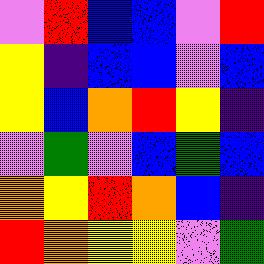[["violet", "red", "blue", "blue", "violet", "red"], ["yellow", "indigo", "blue", "blue", "violet", "blue"], ["yellow", "blue", "orange", "red", "yellow", "indigo"], ["violet", "green", "violet", "blue", "green", "blue"], ["orange", "yellow", "red", "orange", "blue", "indigo"], ["red", "orange", "yellow", "yellow", "violet", "green"]]